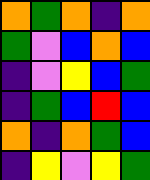[["orange", "green", "orange", "indigo", "orange"], ["green", "violet", "blue", "orange", "blue"], ["indigo", "violet", "yellow", "blue", "green"], ["indigo", "green", "blue", "red", "blue"], ["orange", "indigo", "orange", "green", "blue"], ["indigo", "yellow", "violet", "yellow", "green"]]